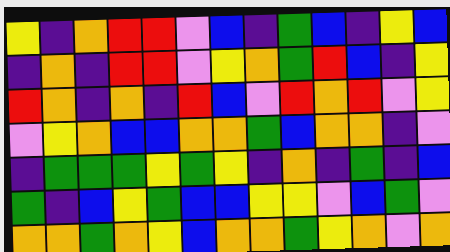[["yellow", "indigo", "orange", "red", "red", "violet", "blue", "indigo", "green", "blue", "indigo", "yellow", "blue"], ["indigo", "orange", "indigo", "red", "red", "violet", "yellow", "orange", "green", "red", "blue", "indigo", "yellow"], ["red", "orange", "indigo", "orange", "indigo", "red", "blue", "violet", "red", "orange", "red", "violet", "yellow"], ["violet", "yellow", "orange", "blue", "blue", "orange", "orange", "green", "blue", "orange", "orange", "indigo", "violet"], ["indigo", "green", "green", "green", "yellow", "green", "yellow", "indigo", "orange", "indigo", "green", "indigo", "blue"], ["green", "indigo", "blue", "yellow", "green", "blue", "blue", "yellow", "yellow", "violet", "blue", "green", "violet"], ["orange", "orange", "green", "orange", "yellow", "blue", "orange", "orange", "green", "yellow", "orange", "violet", "orange"]]